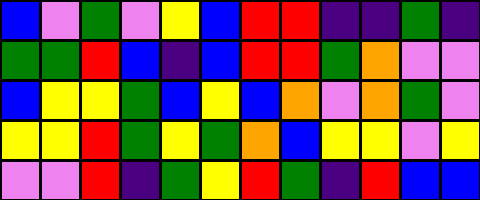[["blue", "violet", "green", "violet", "yellow", "blue", "red", "red", "indigo", "indigo", "green", "indigo"], ["green", "green", "red", "blue", "indigo", "blue", "red", "red", "green", "orange", "violet", "violet"], ["blue", "yellow", "yellow", "green", "blue", "yellow", "blue", "orange", "violet", "orange", "green", "violet"], ["yellow", "yellow", "red", "green", "yellow", "green", "orange", "blue", "yellow", "yellow", "violet", "yellow"], ["violet", "violet", "red", "indigo", "green", "yellow", "red", "green", "indigo", "red", "blue", "blue"]]